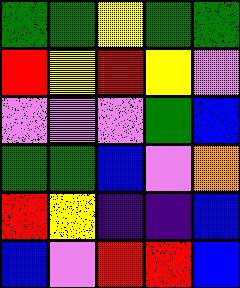[["green", "green", "yellow", "green", "green"], ["red", "yellow", "red", "yellow", "violet"], ["violet", "violet", "violet", "green", "blue"], ["green", "green", "blue", "violet", "orange"], ["red", "yellow", "indigo", "indigo", "blue"], ["blue", "violet", "red", "red", "blue"]]